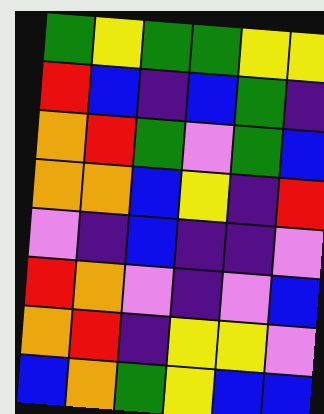[["green", "yellow", "green", "green", "yellow", "yellow"], ["red", "blue", "indigo", "blue", "green", "indigo"], ["orange", "red", "green", "violet", "green", "blue"], ["orange", "orange", "blue", "yellow", "indigo", "red"], ["violet", "indigo", "blue", "indigo", "indigo", "violet"], ["red", "orange", "violet", "indigo", "violet", "blue"], ["orange", "red", "indigo", "yellow", "yellow", "violet"], ["blue", "orange", "green", "yellow", "blue", "blue"]]